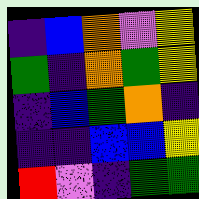[["indigo", "blue", "orange", "violet", "yellow"], ["green", "indigo", "orange", "green", "yellow"], ["indigo", "blue", "green", "orange", "indigo"], ["indigo", "indigo", "blue", "blue", "yellow"], ["red", "violet", "indigo", "green", "green"]]